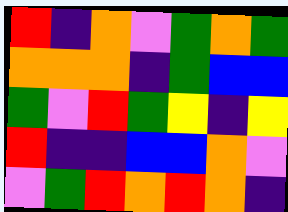[["red", "indigo", "orange", "violet", "green", "orange", "green"], ["orange", "orange", "orange", "indigo", "green", "blue", "blue"], ["green", "violet", "red", "green", "yellow", "indigo", "yellow"], ["red", "indigo", "indigo", "blue", "blue", "orange", "violet"], ["violet", "green", "red", "orange", "red", "orange", "indigo"]]